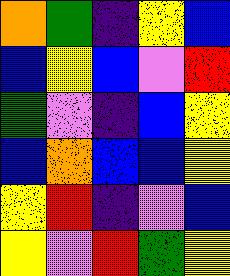[["orange", "green", "indigo", "yellow", "blue"], ["blue", "yellow", "blue", "violet", "red"], ["green", "violet", "indigo", "blue", "yellow"], ["blue", "orange", "blue", "blue", "yellow"], ["yellow", "red", "indigo", "violet", "blue"], ["yellow", "violet", "red", "green", "yellow"]]